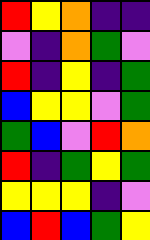[["red", "yellow", "orange", "indigo", "indigo"], ["violet", "indigo", "orange", "green", "violet"], ["red", "indigo", "yellow", "indigo", "green"], ["blue", "yellow", "yellow", "violet", "green"], ["green", "blue", "violet", "red", "orange"], ["red", "indigo", "green", "yellow", "green"], ["yellow", "yellow", "yellow", "indigo", "violet"], ["blue", "red", "blue", "green", "yellow"]]